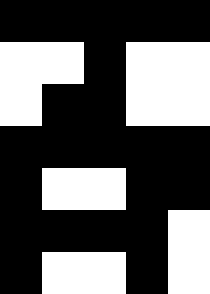[["black", "black", "black", "black", "black"], ["white", "white", "black", "white", "white"], ["white", "black", "black", "white", "white"], ["black", "black", "black", "black", "black"], ["black", "white", "white", "black", "black"], ["black", "black", "black", "black", "white"], ["black", "white", "white", "black", "white"]]